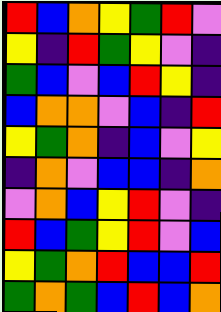[["red", "blue", "orange", "yellow", "green", "red", "violet"], ["yellow", "indigo", "red", "green", "yellow", "violet", "indigo"], ["green", "blue", "violet", "blue", "red", "yellow", "indigo"], ["blue", "orange", "orange", "violet", "blue", "indigo", "red"], ["yellow", "green", "orange", "indigo", "blue", "violet", "yellow"], ["indigo", "orange", "violet", "blue", "blue", "indigo", "orange"], ["violet", "orange", "blue", "yellow", "red", "violet", "indigo"], ["red", "blue", "green", "yellow", "red", "violet", "blue"], ["yellow", "green", "orange", "red", "blue", "blue", "red"], ["green", "orange", "green", "blue", "red", "blue", "orange"]]